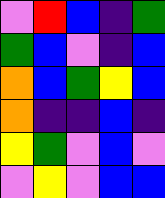[["violet", "red", "blue", "indigo", "green"], ["green", "blue", "violet", "indigo", "blue"], ["orange", "blue", "green", "yellow", "blue"], ["orange", "indigo", "indigo", "blue", "indigo"], ["yellow", "green", "violet", "blue", "violet"], ["violet", "yellow", "violet", "blue", "blue"]]